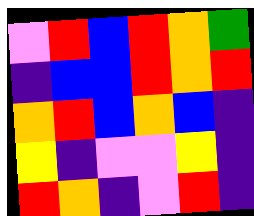[["violet", "red", "blue", "red", "orange", "green"], ["indigo", "blue", "blue", "red", "orange", "red"], ["orange", "red", "blue", "orange", "blue", "indigo"], ["yellow", "indigo", "violet", "violet", "yellow", "indigo"], ["red", "orange", "indigo", "violet", "red", "indigo"]]